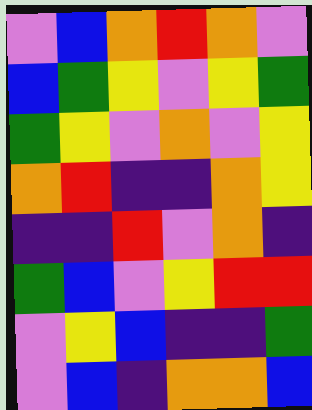[["violet", "blue", "orange", "red", "orange", "violet"], ["blue", "green", "yellow", "violet", "yellow", "green"], ["green", "yellow", "violet", "orange", "violet", "yellow"], ["orange", "red", "indigo", "indigo", "orange", "yellow"], ["indigo", "indigo", "red", "violet", "orange", "indigo"], ["green", "blue", "violet", "yellow", "red", "red"], ["violet", "yellow", "blue", "indigo", "indigo", "green"], ["violet", "blue", "indigo", "orange", "orange", "blue"]]